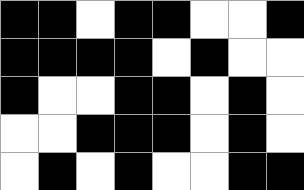[["black", "black", "white", "black", "black", "white", "white", "black"], ["black", "black", "black", "black", "white", "black", "white", "white"], ["black", "white", "white", "black", "black", "white", "black", "white"], ["white", "white", "black", "black", "black", "white", "black", "white"], ["white", "black", "white", "black", "white", "white", "black", "black"]]